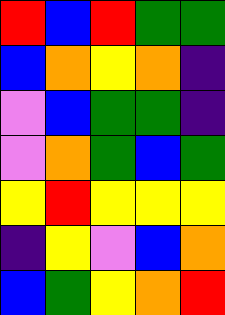[["red", "blue", "red", "green", "green"], ["blue", "orange", "yellow", "orange", "indigo"], ["violet", "blue", "green", "green", "indigo"], ["violet", "orange", "green", "blue", "green"], ["yellow", "red", "yellow", "yellow", "yellow"], ["indigo", "yellow", "violet", "blue", "orange"], ["blue", "green", "yellow", "orange", "red"]]